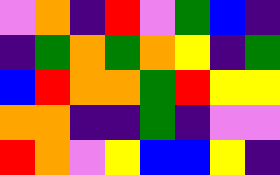[["violet", "orange", "indigo", "red", "violet", "green", "blue", "indigo"], ["indigo", "green", "orange", "green", "orange", "yellow", "indigo", "green"], ["blue", "red", "orange", "orange", "green", "red", "yellow", "yellow"], ["orange", "orange", "indigo", "indigo", "green", "indigo", "violet", "violet"], ["red", "orange", "violet", "yellow", "blue", "blue", "yellow", "indigo"]]